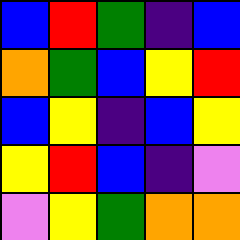[["blue", "red", "green", "indigo", "blue"], ["orange", "green", "blue", "yellow", "red"], ["blue", "yellow", "indigo", "blue", "yellow"], ["yellow", "red", "blue", "indigo", "violet"], ["violet", "yellow", "green", "orange", "orange"]]